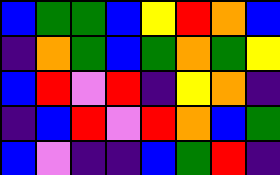[["blue", "green", "green", "blue", "yellow", "red", "orange", "blue"], ["indigo", "orange", "green", "blue", "green", "orange", "green", "yellow"], ["blue", "red", "violet", "red", "indigo", "yellow", "orange", "indigo"], ["indigo", "blue", "red", "violet", "red", "orange", "blue", "green"], ["blue", "violet", "indigo", "indigo", "blue", "green", "red", "indigo"]]